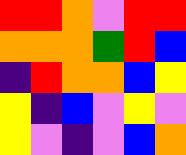[["red", "red", "orange", "violet", "red", "red"], ["orange", "orange", "orange", "green", "red", "blue"], ["indigo", "red", "orange", "orange", "blue", "yellow"], ["yellow", "indigo", "blue", "violet", "yellow", "violet"], ["yellow", "violet", "indigo", "violet", "blue", "orange"]]